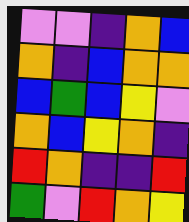[["violet", "violet", "indigo", "orange", "blue"], ["orange", "indigo", "blue", "orange", "orange"], ["blue", "green", "blue", "yellow", "violet"], ["orange", "blue", "yellow", "orange", "indigo"], ["red", "orange", "indigo", "indigo", "red"], ["green", "violet", "red", "orange", "yellow"]]